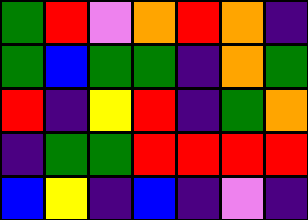[["green", "red", "violet", "orange", "red", "orange", "indigo"], ["green", "blue", "green", "green", "indigo", "orange", "green"], ["red", "indigo", "yellow", "red", "indigo", "green", "orange"], ["indigo", "green", "green", "red", "red", "red", "red"], ["blue", "yellow", "indigo", "blue", "indigo", "violet", "indigo"]]